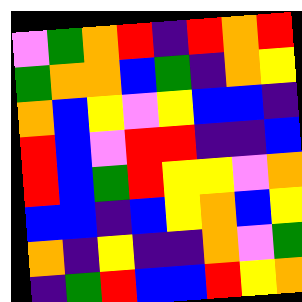[["violet", "green", "orange", "red", "indigo", "red", "orange", "red"], ["green", "orange", "orange", "blue", "green", "indigo", "orange", "yellow"], ["orange", "blue", "yellow", "violet", "yellow", "blue", "blue", "indigo"], ["red", "blue", "violet", "red", "red", "indigo", "indigo", "blue"], ["red", "blue", "green", "red", "yellow", "yellow", "violet", "orange"], ["blue", "blue", "indigo", "blue", "yellow", "orange", "blue", "yellow"], ["orange", "indigo", "yellow", "indigo", "indigo", "orange", "violet", "green"], ["indigo", "green", "red", "blue", "blue", "red", "yellow", "orange"]]